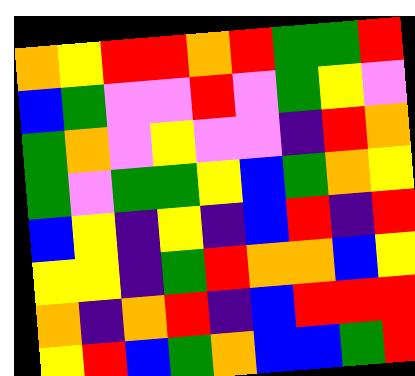[["orange", "yellow", "red", "red", "orange", "red", "green", "green", "red"], ["blue", "green", "violet", "violet", "red", "violet", "green", "yellow", "violet"], ["green", "orange", "violet", "yellow", "violet", "violet", "indigo", "red", "orange"], ["green", "violet", "green", "green", "yellow", "blue", "green", "orange", "yellow"], ["blue", "yellow", "indigo", "yellow", "indigo", "blue", "red", "indigo", "red"], ["yellow", "yellow", "indigo", "green", "red", "orange", "orange", "blue", "yellow"], ["orange", "indigo", "orange", "red", "indigo", "blue", "red", "red", "red"], ["yellow", "red", "blue", "green", "orange", "blue", "blue", "green", "red"]]